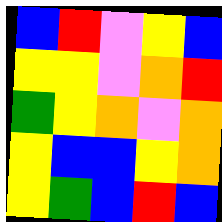[["blue", "red", "violet", "yellow", "blue"], ["yellow", "yellow", "violet", "orange", "red"], ["green", "yellow", "orange", "violet", "orange"], ["yellow", "blue", "blue", "yellow", "orange"], ["yellow", "green", "blue", "red", "blue"]]